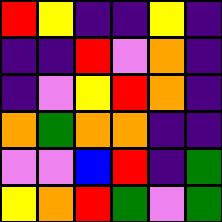[["red", "yellow", "indigo", "indigo", "yellow", "indigo"], ["indigo", "indigo", "red", "violet", "orange", "indigo"], ["indigo", "violet", "yellow", "red", "orange", "indigo"], ["orange", "green", "orange", "orange", "indigo", "indigo"], ["violet", "violet", "blue", "red", "indigo", "green"], ["yellow", "orange", "red", "green", "violet", "green"]]